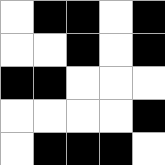[["white", "black", "black", "white", "black"], ["white", "white", "black", "white", "black"], ["black", "black", "white", "white", "white"], ["white", "white", "white", "white", "black"], ["white", "black", "black", "black", "white"]]